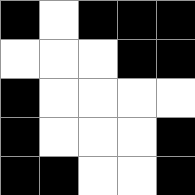[["black", "white", "black", "black", "black"], ["white", "white", "white", "black", "black"], ["black", "white", "white", "white", "white"], ["black", "white", "white", "white", "black"], ["black", "black", "white", "white", "black"]]